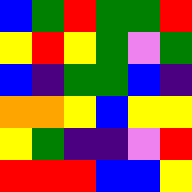[["blue", "green", "red", "green", "green", "red"], ["yellow", "red", "yellow", "green", "violet", "green"], ["blue", "indigo", "green", "green", "blue", "indigo"], ["orange", "orange", "yellow", "blue", "yellow", "yellow"], ["yellow", "green", "indigo", "indigo", "violet", "red"], ["red", "red", "red", "blue", "blue", "yellow"]]